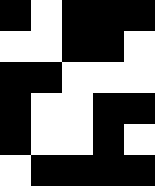[["black", "white", "black", "black", "black"], ["white", "white", "black", "black", "white"], ["black", "black", "white", "white", "white"], ["black", "white", "white", "black", "black"], ["black", "white", "white", "black", "white"], ["white", "black", "black", "black", "black"]]